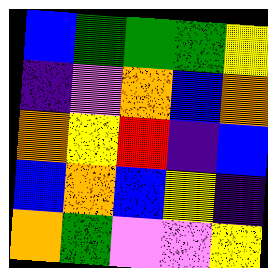[["blue", "green", "green", "green", "yellow"], ["indigo", "violet", "orange", "blue", "orange"], ["orange", "yellow", "red", "indigo", "blue"], ["blue", "orange", "blue", "yellow", "indigo"], ["orange", "green", "violet", "violet", "yellow"]]